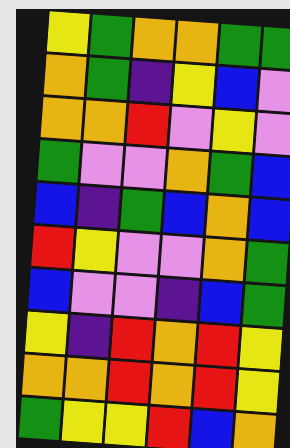[["yellow", "green", "orange", "orange", "green", "green"], ["orange", "green", "indigo", "yellow", "blue", "violet"], ["orange", "orange", "red", "violet", "yellow", "violet"], ["green", "violet", "violet", "orange", "green", "blue"], ["blue", "indigo", "green", "blue", "orange", "blue"], ["red", "yellow", "violet", "violet", "orange", "green"], ["blue", "violet", "violet", "indigo", "blue", "green"], ["yellow", "indigo", "red", "orange", "red", "yellow"], ["orange", "orange", "red", "orange", "red", "yellow"], ["green", "yellow", "yellow", "red", "blue", "orange"]]